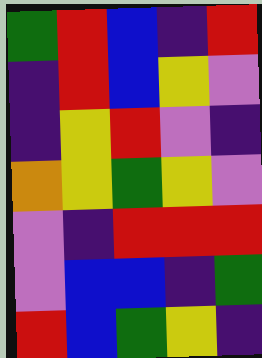[["green", "red", "blue", "indigo", "red"], ["indigo", "red", "blue", "yellow", "violet"], ["indigo", "yellow", "red", "violet", "indigo"], ["orange", "yellow", "green", "yellow", "violet"], ["violet", "indigo", "red", "red", "red"], ["violet", "blue", "blue", "indigo", "green"], ["red", "blue", "green", "yellow", "indigo"]]